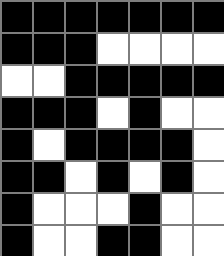[["black", "black", "black", "black", "black", "black", "black"], ["black", "black", "black", "white", "white", "white", "white"], ["white", "white", "black", "black", "black", "black", "black"], ["black", "black", "black", "white", "black", "white", "white"], ["black", "white", "black", "black", "black", "black", "white"], ["black", "black", "white", "black", "white", "black", "white"], ["black", "white", "white", "white", "black", "white", "white"], ["black", "white", "white", "black", "black", "white", "white"]]